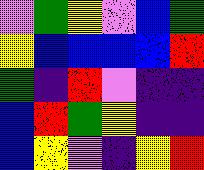[["violet", "green", "yellow", "violet", "blue", "green"], ["yellow", "blue", "blue", "blue", "blue", "red"], ["green", "indigo", "red", "violet", "indigo", "indigo"], ["blue", "red", "green", "yellow", "indigo", "indigo"], ["blue", "yellow", "violet", "indigo", "yellow", "red"]]